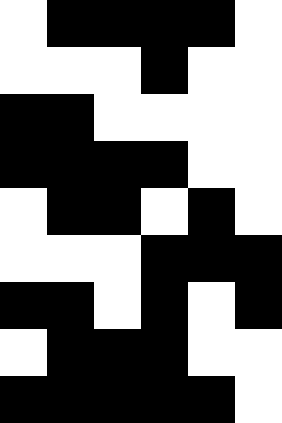[["white", "black", "black", "black", "black", "white"], ["white", "white", "white", "black", "white", "white"], ["black", "black", "white", "white", "white", "white"], ["black", "black", "black", "black", "white", "white"], ["white", "black", "black", "white", "black", "white"], ["white", "white", "white", "black", "black", "black"], ["black", "black", "white", "black", "white", "black"], ["white", "black", "black", "black", "white", "white"], ["black", "black", "black", "black", "black", "white"]]